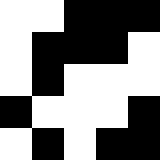[["white", "white", "black", "black", "black"], ["white", "black", "black", "black", "white"], ["white", "black", "white", "white", "white"], ["black", "white", "white", "white", "black"], ["white", "black", "white", "black", "black"]]